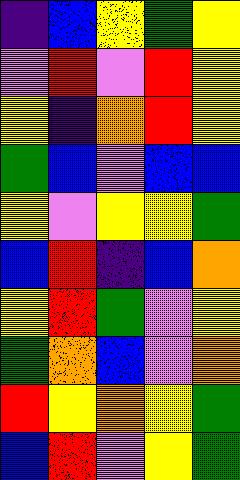[["indigo", "blue", "yellow", "green", "yellow"], ["violet", "red", "violet", "red", "yellow"], ["yellow", "indigo", "orange", "red", "yellow"], ["green", "blue", "violet", "blue", "blue"], ["yellow", "violet", "yellow", "yellow", "green"], ["blue", "red", "indigo", "blue", "orange"], ["yellow", "red", "green", "violet", "yellow"], ["green", "orange", "blue", "violet", "orange"], ["red", "yellow", "orange", "yellow", "green"], ["blue", "red", "violet", "yellow", "green"]]